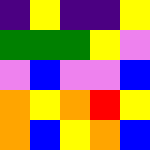[["indigo", "yellow", "indigo", "indigo", "yellow"], ["green", "green", "green", "yellow", "violet"], ["violet", "blue", "violet", "violet", "blue"], ["orange", "yellow", "orange", "red", "yellow"], ["orange", "blue", "yellow", "orange", "blue"]]